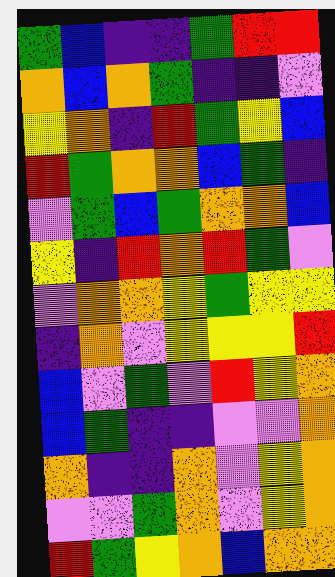[["green", "blue", "indigo", "indigo", "green", "red", "red"], ["orange", "blue", "orange", "green", "indigo", "indigo", "violet"], ["yellow", "orange", "indigo", "red", "green", "yellow", "blue"], ["red", "green", "orange", "orange", "blue", "green", "indigo"], ["violet", "green", "blue", "green", "orange", "orange", "blue"], ["yellow", "indigo", "red", "orange", "red", "green", "violet"], ["violet", "orange", "orange", "yellow", "green", "yellow", "yellow"], ["indigo", "orange", "violet", "yellow", "yellow", "yellow", "red"], ["blue", "violet", "green", "violet", "red", "yellow", "orange"], ["blue", "green", "indigo", "indigo", "violet", "violet", "orange"], ["orange", "indigo", "indigo", "orange", "violet", "yellow", "orange"], ["violet", "violet", "green", "orange", "violet", "yellow", "orange"], ["red", "green", "yellow", "orange", "blue", "orange", "orange"]]